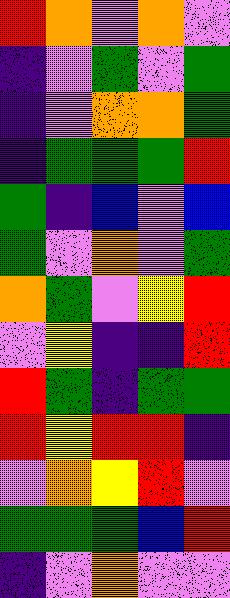[["red", "orange", "violet", "orange", "violet"], ["indigo", "violet", "green", "violet", "green"], ["indigo", "violet", "orange", "orange", "green"], ["indigo", "green", "green", "green", "red"], ["green", "indigo", "blue", "violet", "blue"], ["green", "violet", "orange", "violet", "green"], ["orange", "green", "violet", "yellow", "red"], ["violet", "yellow", "indigo", "indigo", "red"], ["red", "green", "indigo", "green", "green"], ["red", "yellow", "red", "red", "indigo"], ["violet", "orange", "yellow", "red", "violet"], ["green", "green", "green", "blue", "red"], ["indigo", "violet", "orange", "violet", "violet"]]